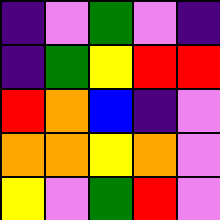[["indigo", "violet", "green", "violet", "indigo"], ["indigo", "green", "yellow", "red", "red"], ["red", "orange", "blue", "indigo", "violet"], ["orange", "orange", "yellow", "orange", "violet"], ["yellow", "violet", "green", "red", "violet"]]